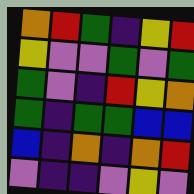[["orange", "red", "green", "indigo", "yellow", "red"], ["yellow", "violet", "violet", "green", "violet", "green"], ["green", "violet", "indigo", "red", "yellow", "orange"], ["green", "indigo", "green", "green", "blue", "blue"], ["blue", "indigo", "orange", "indigo", "orange", "red"], ["violet", "indigo", "indigo", "violet", "yellow", "violet"]]